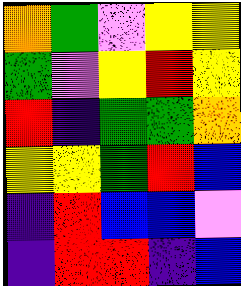[["orange", "green", "violet", "yellow", "yellow"], ["green", "violet", "yellow", "red", "yellow"], ["red", "indigo", "green", "green", "orange"], ["yellow", "yellow", "green", "red", "blue"], ["indigo", "red", "blue", "blue", "violet"], ["indigo", "red", "red", "indigo", "blue"]]